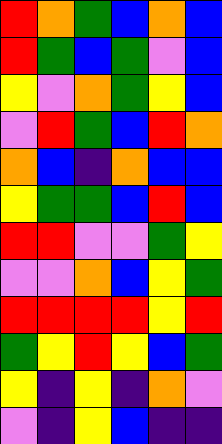[["red", "orange", "green", "blue", "orange", "blue"], ["red", "green", "blue", "green", "violet", "blue"], ["yellow", "violet", "orange", "green", "yellow", "blue"], ["violet", "red", "green", "blue", "red", "orange"], ["orange", "blue", "indigo", "orange", "blue", "blue"], ["yellow", "green", "green", "blue", "red", "blue"], ["red", "red", "violet", "violet", "green", "yellow"], ["violet", "violet", "orange", "blue", "yellow", "green"], ["red", "red", "red", "red", "yellow", "red"], ["green", "yellow", "red", "yellow", "blue", "green"], ["yellow", "indigo", "yellow", "indigo", "orange", "violet"], ["violet", "indigo", "yellow", "blue", "indigo", "indigo"]]